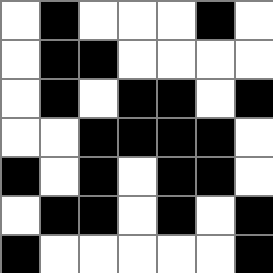[["white", "black", "white", "white", "white", "black", "white"], ["white", "black", "black", "white", "white", "white", "white"], ["white", "black", "white", "black", "black", "white", "black"], ["white", "white", "black", "black", "black", "black", "white"], ["black", "white", "black", "white", "black", "black", "white"], ["white", "black", "black", "white", "black", "white", "black"], ["black", "white", "white", "white", "white", "white", "black"]]